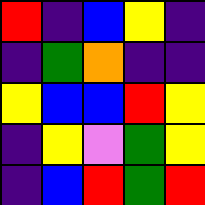[["red", "indigo", "blue", "yellow", "indigo"], ["indigo", "green", "orange", "indigo", "indigo"], ["yellow", "blue", "blue", "red", "yellow"], ["indigo", "yellow", "violet", "green", "yellow"], ["indigo", "blue", "red", "green", "red"]]